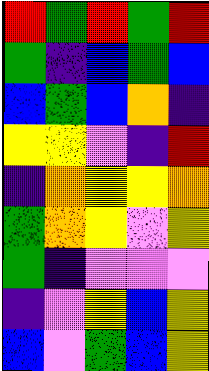[["red", "green", "red", "green", "red"], ["green", "indigo", "blue", "green", "blue"], ["blue", "green", "blue", "orange", "indigo"], ["yellow", "yellow", "violet", "indigo", "red"], ["indigo", "orange", "yellow", "yellow", "orange"], ["green", "orange", "yellow", "violet", "yellow"], ["green", "indigo", "violet", "violet", "violet"], ["indigo", "violet", "yellow", "blue", "yellow"], ["blue", "violet", "green", "blue", "yellow"]]